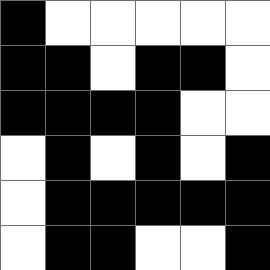[["black", "white", "white", "white", "white", "white"], ["black", "black", "white", "black", "black", "white"], ["black", "black", "black", "black", "white", "white"], ["white", "black", "white", "black", "white", "black"], ["white", "black", "black", "black", "black", "black"], ["white", "black", "black", "white", "white", "black"]]